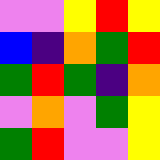[["violet", "violet", "yellow", "red", "yellow"], ["blue", "indigo", "orange", "green", "red"], ["green", "red", "green", "indigo", "orange"], ["violet", "orange", "violet", "green", "yellow"], ["green", "red", "violet", "violet", "yellow"]]